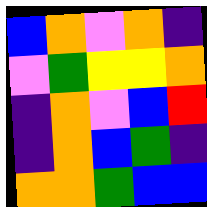[["blue", "orange", "violet", "orange", "indigo"], ["violet", "green", "yellow", "yellow", "orange"], ["indigo", "orange", "violet", "blue", "red"], ["indigo", "orange", "blue", "green", "indigo"], ["orange", "orange", "green", "blue", "blue"]]